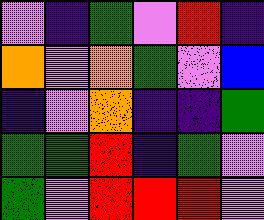[["violet", "indigo", "green", "violet", "red", "indigo"], ["orange", "violet", "orange", "green", "violet", "blue"], ["indigo", "violet", "orange", "indigo", "indigo", "green"], ["green", "green", "red", "indigo", "green", "violet"], ["green", "violet", "red", "red", "red", "violet"]]